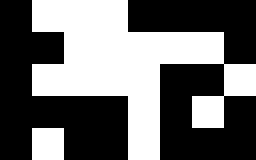[["black", "white", "white", "white", "black", "black", "black", "black"], ["black", "black", "white", "white", "white", "white", "white", "black"], ["black", "white", "white", "white", "white", "black", "black", "white"], ["black", "black", "black", "black", "white", "black", "white", "black"], ["black", "white", "black", "black", "white", "black", "black", "black"]]